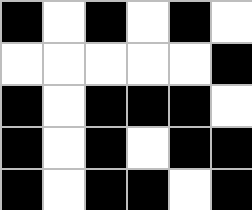[["black", "white", "black", "white", "black", "white"], ["white", "white", "white", "white", "white", "black"], ["black", "white", "black", "black", "black", "white"], ["black", "white", "black", "white", "black", "black"], ["black", "white", "black", "black", "white", "black"]]